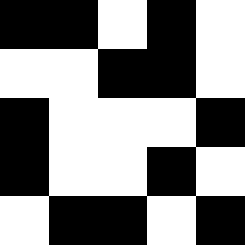[["black", "black", "white", "black", "white"], ["white", "white", "black", "black", "white"], ["black", "white", "white", "white", "black"], ["black", "white", "white", "black", "white"], ["white", "black", "black", "white", "black"]]